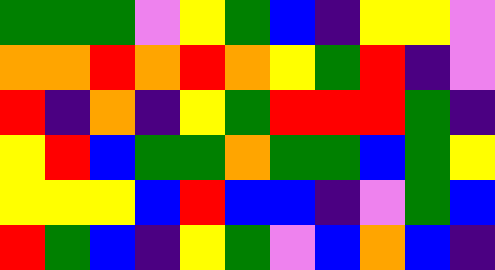[["green", "green", "green", "violet", "yellow", "green", "blue", "indigo", "yellow", "yellow", "violet"], ["orange", "orange", "red", "orange", "red", "orange", "yellow", "green", "red", "indigo", "violet"], ["red", "indigo", "orange", "indigo", "yellow", "green", "red", "red", "red", "green", "indigo"], ["yellow", "red", "blue", "green", "green", "orange", "green", "green", "blue", "green", "yellow"], ["yellow", "yellow", "yellow", "blue", "red", "blue", "blue", "indigo", "violet", "green", "blue"], ["red", "green", "blue", "indigo", "yellow", "green", "violet", "blue", "orange", "blue", "indigo"]]